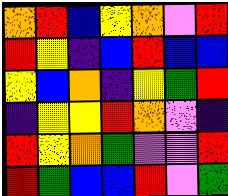[["orange", "red", "blue", "yellow", "orange", "violet", "red"], ["red", "yellow", "indigo", "blue", "red", "blue", "blue"], ["yellow", "blue", "orange", "indigo", "yellow", "green", "red"], ["indigo", "yellow", "yellow", "red", "orange", "violet", "indigo"], ["red", "yellow", "orange", "green", "violet", "violet", "red"], ["red", "green", "blue", "blue", "red", "violet", "green"]]